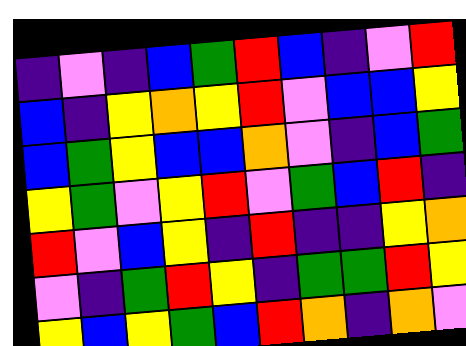[["indigo", "violet", "indigo", "blue", "green", "red", "blue", "indigo", "violet", "red"], ["blue", "indigo", "yellow", "orange", "yellow", "red", "violet", "blue", "blue", "yellow"], ["blue", "green", "yellow", "blue", "blue", "orange", "violet", "indigo", "blue", "green"], ["yellow", "green", "violet", "yellow", "red", "violet", "green", "blue", "red", "indigo"], ["red", "violet", "blue", "yellow", "indigo", "red", "indigo", "indigo", "yellow", "orange"], ["violet", "indigo", "green", "red", "yellow", "indigo", "green", "green", "red", "yellow"], ["yellow", "blue", "yellow", "green", "blue", "red", "orange", "indigo", "orange", "violet"]]